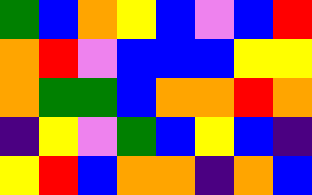[["green", "blue", "orange", "yellow", "blue", "violet", "blue", "red"], ["orange", "red", "violet", "blue", "blue", "blue", "yellow", "yellow"], ["orange", "green", "green", "blue", "orange", "orange", "red", "orange"], ["indigo", "yellow", "violet", "green", "blue", "yellow", "blue", "indigo"], ["yellow", "red", "blue", "orange", "orange", "indigo", "orange", "blue"]]